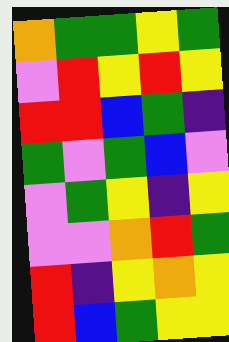[["orange", "green", "green", "yellow", "green"], ["violet", "red", "yellow", "red", "yellow"], ["red", "red", "blue", "green", "indigo"], ["green", "violet", "green", "blue", "violet"], ["violet", "green", "yellow", "indigo", "yellow"], ["violet", "violet", "orange", "red", "green"], ["red", "indigo", "yellow", "orange", "yellow"], ["red", "blue", "green", "yellow", "yellow"]]